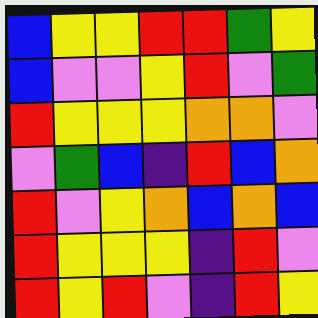[["blue", "yellow", "yellow", "red", "red", "green", "yellow"], ["blue", "violet", "violet", "yellow", "red", "violet", "green"], ["red", "yellow", "yellow", "yellow", "orange", "orange", "violet"], ["violet", "green", "blue", "indigo", "red", "blue", "orange"], ["red", "violet", "yellow", "orange", "blue", "orange", "blue"], ["red", "yellow", "yellow", "yellow", "indigo", "red", "violet"], ["red", "yellow", "red", "violet", "indigo", "red", "yellow"]]